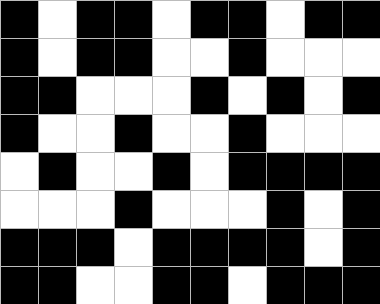[["black", "white", "black", "black", "white", "black", "black", "white", "black", "black"], ["black", "white", "black", "black", "white", "white", "black", "white", "white", "white"], ["black", "black", "white", "white", "white", "black", "white", "black", "white", "black"], ["black", "white", "white", "black", "white", "white", "black", "white", "white", "white"], ["white", "black", "white", "white", "black", "white", "black", "black", "black", "black"], ["white", "white", "white", "black", "white", "white", "white", "black", "white", "black"], ["black", "black", "black", "white", "black", "black", "black", "black", "white", "black"], ["black", "black", "white", "white", "black", "black", "white", "black", "black", "black"]]